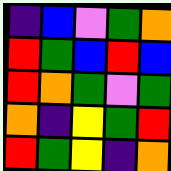[["indigo", "blue", "violet", "green", "orange"], ["red", "green", "blue", "red", "blue"], ["red", "orange", "green", "violet", "green"], ["orange", "indigo", "yellow", "green", "red"], ["red", "green", "yellow", "indigo", "orange"]]